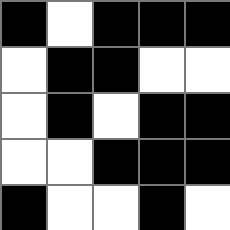[["black", "white", "black", "black", "black"], ["white", "black", "black", "white", "white"], ["white", "black", "white", "black", "black"], ["white", "white", "black", "black", "black"], ["black", "white", "white", "black", "white"]]